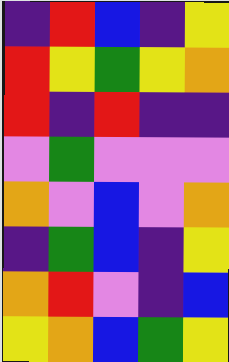[["indigo", "red", "blue", "indigo", "yellow"], ["red", "yellow", "green", "yellow", "orange"], ["red", "indigo", "red", "indigo", "indigo"], ["violet", "green", "violet", "violet", "violet"], ["orange", "violet", "blue", "violet", "orange"], ["indigo", "green", "blue", "indigo", "yellow"], ["orange", "red", "violet", "indigo", "blue"], ["yellow", "orange", "blue", "green", "yellow"]]